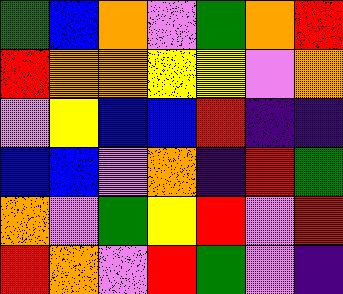[["green", "blue", "orange", "violet", "green", "orange", "red"], ["red", "orange", "orange", "yellow", "yellow", "violet", "orange"], ["violet", "yellow", "blue", "blue", "red", "indigo", "indigo"], ["blue", "blue", "violet", "orange", "indigo", "red", "green"], ["orange", "violet", "green", "yellow", "red", "violet", "red"], ["red", "orange", "violet", "red", "green", "violet", "indigo"]]